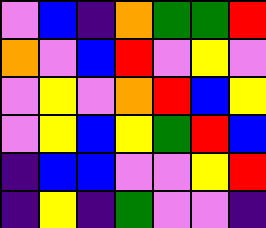[["violet", "blue", "indigo", "orange", "green", "green", "red"], ["orange", "violet", "blue", "red", "violet", "yellow", "violet"], ["violet", "yellow", "violet", "orange", "red", "blue", "yellow"], ["violet", "yellow", "blue", "yellow", "green", "red", "blue"], ["indigo", "blue", "blue", "violet", "violet", "yellow", "red"], ["indigo", "yellow", "indigo", "green", "violet", "violet", "indigo"]]